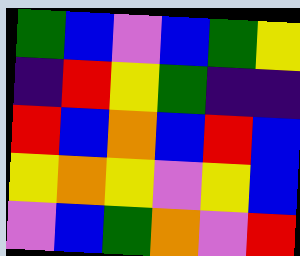[["green", "blue", "violet", "blue", "green", "yellow"], ["indigo", "red", "yellow", "green", "indigo", "indigo"], ["red", "blue", "orange", "blue", "red", "blue"], ["yellow", "orange", "yellow", "violet", "yellow", "blue"], ["violet", "blue", "green", "orange", "violet", "red"]]